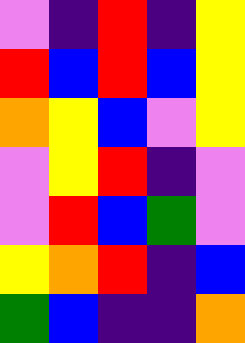[["violet", "indigo", "red", "indigo", "yellow"], ["red", "blue", "red", "blue", "yellow"], ["orange", "yellow", "blue", "violet", "yellow"], ["violet", "yellow", "red", "indigo", "violet"], ["violet", "red", "blue", "green", "violet"], ["yellow", "orange", "red", "indigo", "blue"], ["green", "blue", "indigo", "indigo", "orange"]]